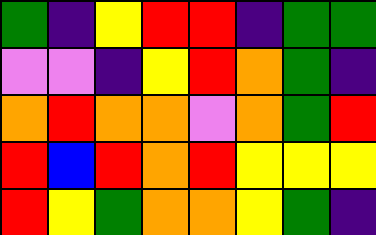[["green", "indigo", "yellow", "red", "red", "indigo", "green", "green"], ["violet", "violet", "indigo", "yellow", "red", "orange", "green", "indigo"], ["orange", "red", "orange", "orange", "violet", "orange", "green", "red"], ["red", "blue", "red", "orange", "red", "yellow", "yellow", "yellow"], ["red", "yellow", "green", "orange", "orange", "yellow", "green", "indigo"]]